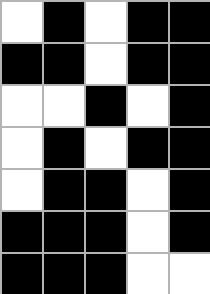[["white", "black", "white", "black", "black"], ["black", "black", "white", "black", "black"], ["white", "white", "black", "white", "black"], ["white", "black", "white", "black", "black"], ["white", "black", "black", "white", "black"], ["black", "black", "black", "white", "black"], ["black", "black", "black", "white", "white"]]